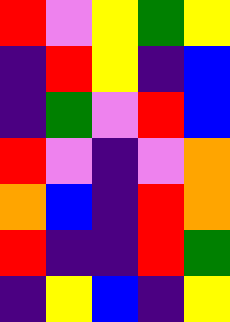[["red", "violet", "yellow", "green", "yellow"], ["indigo", "red", "yellow", "indigo", "blue"], ["indigo", "green", "violet", "red", "blue"], ["red", "violet", "indigo", "violet", "orange"], ["orange", "blue", "indigo", "red", "orange"], ["red", "indigo", "indigo", "red", "green"], ["indigo", "yellow", "blue", "indigo", "yellow"]]